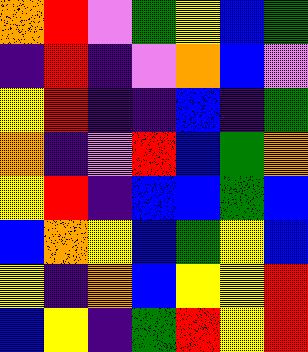[["orange", "red", "violet", "green", "yellow", "blue", "green"], ["indigo", "red", "indigo", "violet", "orange", "blue", "violet"], ["yellow", "red", "indigo", "indigo", "blue", "indigo", "green"], ["orange", "indigo", "violet", "red", "blue", "green", "orange"], ["yellow", "red", "indigo", "blue", "blue", "green", "blue"], ["blue", "orange", "yellow", "blue", "green", "yellow", "blue"], ["yellow", "indigo", "orange", "blue", "yellow", "yellow", "red"], ["blue", "yellow", "indigo", "green", "red", "yellow", "red"]]